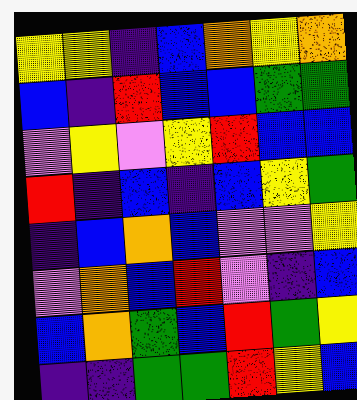[["yellow", "yellow", "indigo", "blue", "orange", "yellow", "orange"], ["blue", "indigo", "red", "blue", "blue", "green", "green"], ["violet", "yellow", "violet", "yellow", "red", "blue", "blue"], ["red", "indigo", "blue", "indigo", "blue", "yellow", "green"], ["indigo", "blue", "orange", "blue", "violet", "violet", "yellow"], ["violet", "orange", "blue", "red", "violet", "indigo", "blue"], ["blue", "orange", "green", "blue", "red", "green", "yellow"], ["indigo", "indigo", "green", "green", "red", "yellow", "blue"]]